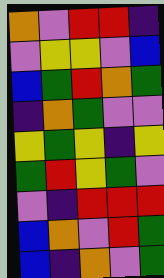[["orange", "violet", "red", "red", "indigo"], ["violet", "yellow", "yellow", "violet", "blue"], ["blue", "green", "red", "orange", "green"], ["indigo", "orange", "green", "violet", "violet"], ["yellow", "green", "yellow", "indigo", "yellow"], ["green", "red", "yellow", "green", "violet"], ["violet", "indigo", "red", "red", "red"], ["blue", "orange", "violet", "red", "green"], ["blue", "indigo", "orange", "violet", "green"]]